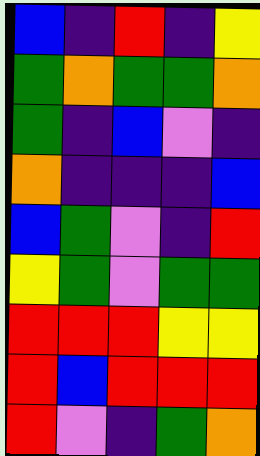[["blue", "indigo", "red", "indigo", "yellow"], ["green", "orange", "green", "green", "orange"], ["green", "indigo", "blue", "violet", "indigo"], ["orange", "indigo", "indigo", "indigo", "blue"], ["blue", "green", "violet", "indigo", "red"], ["yellow", "green", "violet", "green", "green"], ["red", "red", "red", "yellow", "yellow"], ["red", "blue", "red", "red", "red"], ["red", "violet", "indigo", "green", "orange"]]